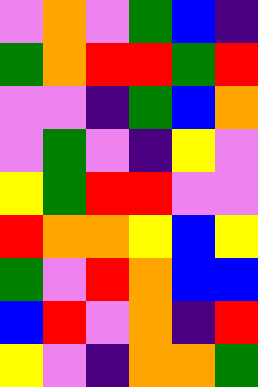[["violet", "orange", "violet", "green", "blue", "indigo"], ["green", "orange", "red", "red", "green", "red"], ["violet", "violet", "indigo", "green", "blue", "orange"], ["violet", "green", "violet", "indigo", "yellow", "violet"], ["yellow", "green", "red", "red", "violet", "violet"], ["red", "orange", "orange", "yellow", "blue", "yellow"], ["green", "violet", "red", "orange", "blue", "blue"], ["blue", "red", "violet", "orange", "indigo", "red"], ["yellow", "violet", "indigo", "orange", "orange", "green"]]